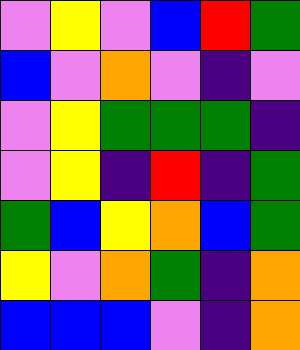[["violet", "yellow", "violet", "blue", "red", "green"], ["blue", "violet", "orange", "violet", "indigo", "violet"], ["violet", "yellow", "green", "green", "green", "indigo"], ["violet", "yellow", "indigo", "red", "indigo", "green"], ["green", "blue", "yellow", "orange", "blue", "green"], ["yellow", "violet", "orange", "green", "indigo", "orange"], ["blue", "blue", "blue", "violet", "indigo", "orange"]]